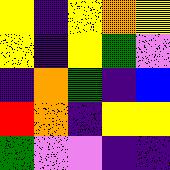[["yellow", "indigo", "yellow", "orange", "yellow"], ["yellow", "indigo", "yellow", "green", "violet"], ["indigo", "orange", "green", "indigo", "blue"], ["red", "orange", "indigo", "yellow", "yellow"], ["green", "violet", "violet", "indigo", "indigo"]]